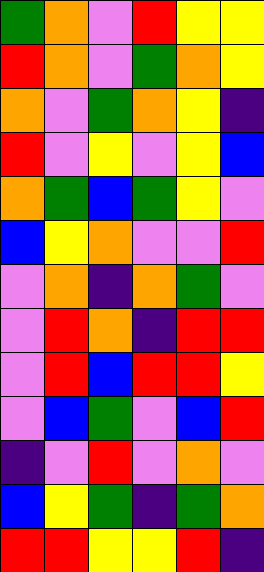[["green", "orange", "violet", "red", "yellow", "yellow"], ["red", "orange", "violet", "green", "orange", "yellow"], ["orange", "violet", "green", "orange", "yellow", "indigo"], ["red", "violet", "yellow", "violet", "yellow", "blue"], ["orange", "green", "blue", "green", "yellow", "violet"], ["blue", "yellow", "orange", "violet", "violet", "red"], ["violet", "orange", "indigo", "orange", "green", "violet"], ["violet", "red", "orange", "indigo", "red", "red"], ["violet", "red", "blue", "red", "red", "yellow"], ["violet", "blue", "green", "violet", "blue", "red"], ["indigo", "violet", "red", "violet", "orange", "violet"], ["blue", "yellow", "green", "indigo", "green", "orange"], ["red", "red", "yellow", "yellow", "red", "indigo"]]